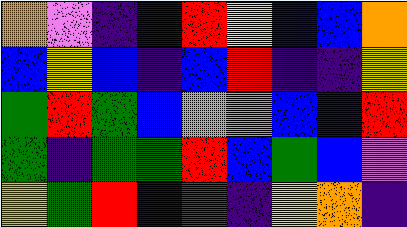[["orange", "violet", "indigo", "blue", "red", "yellow", "blue", "blue", "orange"], ["blue", "yellow", "blue", "indigo", "blue", "red", "indigo", "indigo", "yellow"], ["green", "red", "green", "blue", "violet", "violet", "blue", "indigo", "red"], ["green", "indigo", "green", "green", "red", "blue", "green", "blue", "violet"], ["yellow", "green", "red", "blue", "green", "indigo", "yellow", "orange", "indigo"]]